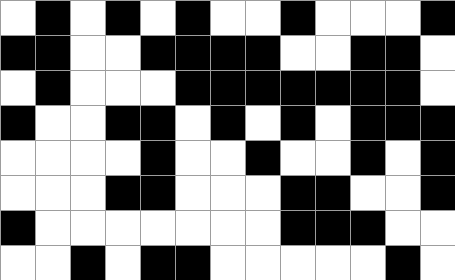[["white", "black", "white", "black", "white", "black", "white", "white", "black", "white", "white", "white", "black"], ["black", "black", "white", "white", "black", "black", "black", "black", "white", "white", "black", "black", "white"], ["white", "black", "white", "white", "white", "black", "black", "black", "black", "black", "black", "black", "white"], ["black", "white", "white", "black", "black", "white", "black", "white", "black", "white", "black", "black", "black"], ["white", "white", "white", "white", "black", "white", "white", "black", "white", "white", "black", "white", "black"], ["white", "white", "white", "black", "black", "white", "white", "white", "black", "black", "white", "white", "black"], ["black", "white", "white", "white", "white", "white", "white", "white", "black", "black", "black", "white", "white"], ["white", "white", "black", "white", "black", "black", "white", "white", "white", "white", "white", "black", "white"]]